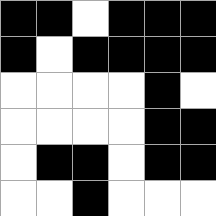[["black", "black", "white", "black", "black", "black"], ["black", "white", "black", "black", "black", "black"], ["white", "white", "white", "white", "black", "white"], ["white", "white", "white", "white", "black", "black"], ["white", "black", "black", "white", "black", "black"], ["white", "white", "black", "white", "white", "white"]]